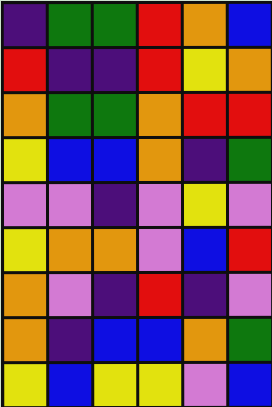[["indigo", "green", "green", "red", "orange", "blue"], ["red", "indigo", "indigo", "red", "yellow", "orange"], ["orange", "green", "green", "orange", "red", "red"], ["yellow", "blue", "blue", "orange", "indigo", "green"], ["violet", "violet", "indigo", "violet", "yellow", "violet"], ["yellow", "orange", "orange", "violet", "blue", "red"], ["orange", "violet", "indigo", "red", "indigo", "violet"], ["orange", "indigo", "blue", "blue", "orange", "green"], ["yellow", "blue", "yellow", "yellow", "violet", "blue"]]